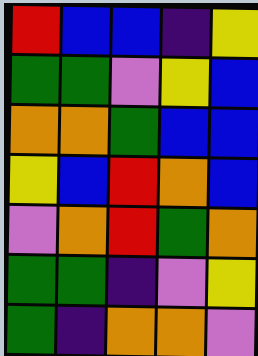[["red", "blue", "blue", "indigo", "yellow"], ["green", "green", "violet", "yellow", "blue"], ["orange", "orange", "green", "blue", "blue"], ["yellow", "blue", "red", "orange", "blue"], ["violet", "orange", "red", "green", "orange"], ["green", "green", "indigo", "violet", "yellow"], ["green", "indigo", "orange", "orange", "violet"]]